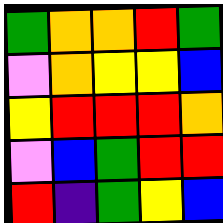[["green", "orange", "orange", "red", "green"], ["violet", "orange", "yellow", "yellow", "blue"], ["yellow", "red", "red", "red", "orange"], ["violet", "blue", "green", "red", "red"], ["red", "indigo", "green", "yellow", "blue"]]